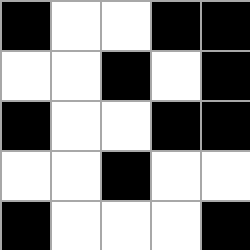[["black", "white", "white", "black", "black"], ["white", "white", "black", "white", "black"], ["black", "white", "white", "black", "black"], ["white", "white", "black", "white", "white"], ["black", "white", "white", "white", "black"]]